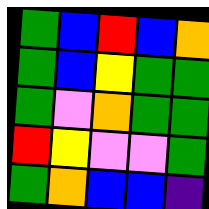[["green", "blue", "red", "blue", "orange"], ["green", "blue", "yellow", "green", "green"], ["green", "violet", "orange", "green", "green"], ["red", "yellow", "violet", "violet", "green"], ["green", "orange", "blue", "blue", "indigo"]]